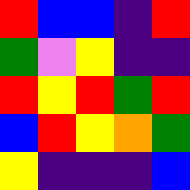[["red", "blue", "blue", "indigo", "red"], ["green", "violet", "yellow", "indigo", "indigo"], ["red", "yellow", "red", "green", "red"], ["blue", "red", "yellow", "orange", "green"], ["yellow", "indigo", "indigo", "indigo", "blue"]]